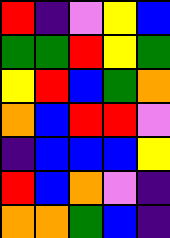[["red", "indigo", "violet", "yellow", "blue"], ["green", "green", "red", "yellow", "green"], ["yellow", "red", "blue", "green", "orange"], ["orange", "blue", "red", "red", "violet"], ["indigo", "blue", "blue", "blue", "yellow"], ["red", "blue", "orange", "violet", "indigo"], ["orange", "orange", "green", "blue", "indigo"]]